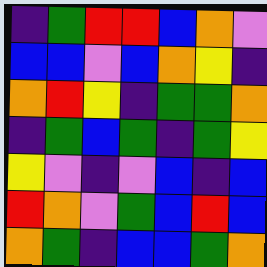[["indigo", "green", "red", "red", "blue", "orange", "violet"], ["blue", "blue", "violet", "blue", "orange", "yellow", "indigo"], ["orange", "red", "yellow", "indigo", "green", "green", "orange"], ["indigo", "green", "blue", "green", "indigo", "green", "yellow"], ["yellow", "violet", "indigo", "violet", "blue", "indigo", "blue"], ["red", "orange", "violet", "green", "blue", "red", "blue"], ["orange", "green", "indigo", "blue", "blue", "green", "orange"]]